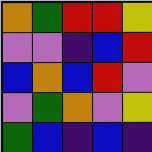[["orange", "green", "red", "red", "yellow"], ["violet", "violet", "indigo", "blue", "red"], ["blue", "orange", "blue", "red", "violet"], ["violet", "green", "orange", "violet", "yellow"], ["green", "blue", "indigo", "blue", "indigo"]]